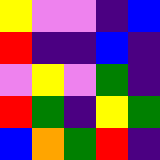[["yellow", "violet", "violet", "indigo", "blue"], ["red", "indigo", "indigo", "blue", "indigo"], ["violet", "yellow", "violet", "green", "indigo"], ["red", "green", "indigo", "yellow", "green"], ["blue", "orange", "green", "red", "indigo"]]